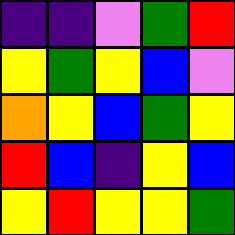[["indigo", "indigo", "violet", "green", "red"], ["yellow", "green", "yellow", "blue", "violet"], ["orange", "yellow", "blue", "green", "yellow"], ["red", "blue", "indigo", "yellow", "blue"], ["yellow", "red", "yellow", "yellow", "green"]]